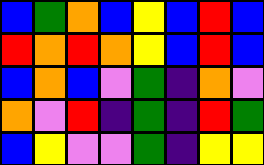[["blue", "green", "orange", "blue", "yellow", "blue", "red", "blue"], ["red", "orange", "red", "orange", "yellow", "blue", "red", "blue"], ["blue", "orange", "blue", "violet", "green", "indigo", "orange", "violet"], ["orange", "violet", "red", "indigo", "green", "indigo", "red", "green"], ["blue", "yellow", "violet", "violet", "green", "indigo", "yellow", "yellow"]]